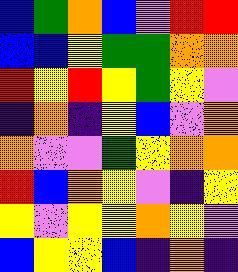[["blue", "green", "orange", "blue", "violet", "red", "red"], ["blue", "blue", "yellow", "green", "green", "orange", "orange"], ["red", "yellow", "red", "yellow", "green", "yellow", "violet"], ["indigo", "orange", "indigo", "yellow", "blue", "violet", "orange"], ["orange", "violet", "violet", "green", "yellow", "orange", "orange"], ["red", "blue", "orange", "yellow", "violet", "indigo", "yellow"], ["yellow", "violet", "yellow", "yellow", "orange", "yellow", "violet"], ["blue", "yellow", "yellow", "blue", "indigo", "orange", "indigo"]]